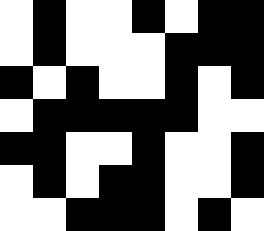[["white", "black", "white", "white", "black", "white", "black", "black"], ["white", "black", "white", "white", "white", "black", "black", "black"], ["black", "white", "black", "white", "white", "black", "white", "black"], ["white", "black", "black", "black", "black", "black", "white", "white"], ["black", "black", "white", "white", "black", "white", "white", "black"], ["white", "black", "white", "black", "black", "white", "white", "black"], ["white", "white", "black", "black", "black", "white", "black", "white"]]